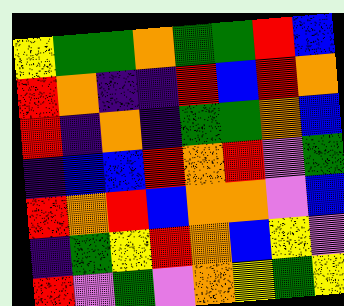[["yellow", "green", "green", "orange", "green", "green", "red", "blue"], ["red", "orange", "indigo", "indigo", "red", "blue", "red", "orange"], ["red", "indigo", "orange", "indigo", "green", "green", "orange", "blue"], ["indigo", "blue", "blue", "red", "orange", "red", "violet", "green"], ["red", "orange", "red", "blue", "orange", "orange", "violet", "blue"], ["indigo", "green", "yellow", "red", "orange", "blue", "yellow", "violet"], ["red", "violet", "green", "violet", "orange", "yellow", "green", "yellow"]]